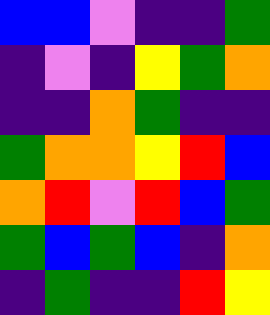[["blue", "blue", "violet", "indigo", "indigo", "green"], ["indigo", "violet", "indigo", "yellow", "green", "orange"], ["indigo", "indigo", "orange", "green", "indigo", "indigo"], ["green", "orange", "orange", "yellow", "red", "blue"], ["orange", "red", "violet", "red", "blue", "green"], ["green", "blue", "green", "blue", "indigo", "orange"], ["indigo", "green", "indigo", "indigo", "red", "yellow"]]